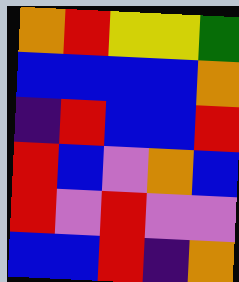[["orange", "red", "yellow", "yellow", "green"], ["blue", "blue", "blue", "blue", "orange"], ["indigo", "red", "blue", "blue", "red"], ["red", "blue", "violet", "orange", "blue"], ["red", "violet", "red", "violet", "violet"], ["blue", "blue", "red", "indigo", "orange"]]